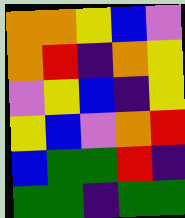[["orange", "orange", "yellow", "blue", "violet"], ["orange", "red", "indigo", "orange", "yellow"], ["violet", "yellow", "blue", "indigo", "yellow"], ["yellow", "blue", "violet", "orange", "red"], ["blue", "green", "green", "red", "indigo"], ["green", "green", "indigo", "green", "green"]]